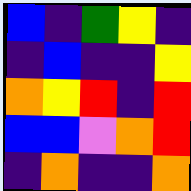[["blue", "indigo", "green", "yellow", "indigo"], ["indigo", "blue", "indigo", "indigo", "yellow"], ["orange", "yellow", "red", "indigo", "red"], ["blue", "blue", "violet", "orange", "red"], ["indigo", "orange", "indigo", "indigo", "orange"]]